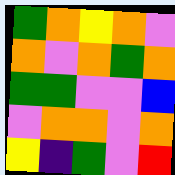[["green", "orange", "yellow", "orange", "violet"], ["orange", "violet", "orange", "green", "orange"], ["green", "green", "violet", "violet", "blue"], ["violet", "orange", "orange", "violet", "orange"], ["yellow", "indigo", "green", "violet", "red"]]